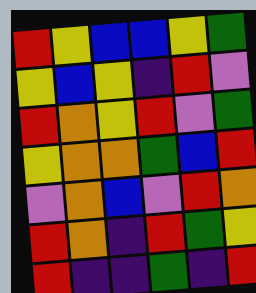[["red", "yellow", "blue", "blue", "yellow", "green"], ["yellow", "blue", "yellow", "indigo", "red", "violet"], ["red", "orange", "yellow", "red", "violet", "green"], ["yellow", "orange", "orange", "green", "blue", "red"], ["violet", "orange", "blue", "violet", "red", "orange"], ["red", "orange", "indigo", "red", "green", "yellow"], ["red", "indigo", "indigo", "green", "indigo", "red"]]